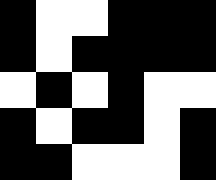[["black", "white", "white", "black", "black", "black"], ["black", "white", "black", "black", "black", "black"], ["white", "black", "white", "black", "white", "white"], ["black", "white", "black", "black", "white", "black"], ["black", "black", "white", "white", "white", "black"]]